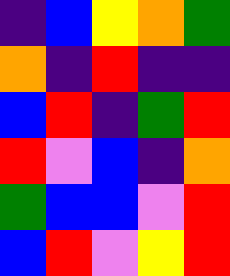[["indigo", "blue", "yellow", "orange", "green"], ["orange", "indigo", "red", "indigo", "indigo"], ["blue", "red", "indigo", "green", "red"], ["red", "violet", "blue", "indigo", "orange"], ["green", "blue", "blue", "violet", "red"], ["blue", "red", "violet", "yellow", "red"]]